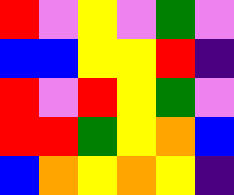[["red", "violet", "yellow", "violet", "green", "violet"], ["blue", "blue", "yellow", "yellow", "red", "indigo"], ["red", "violet", "red", "yellow", "green", "violet"], ["red", "red", "green", "yellow", "orange", "blue"], ["blue", "orange", "yellow", "orange", "yellow", "indigo"]]